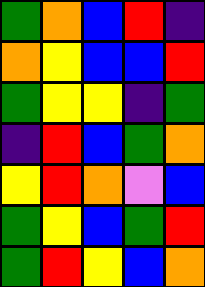[["green", "orange", "blue", "red", "indigo"], ["orange", "yellow", "blue", "blue", "red"], ["green", "yellow", "yellow", "indigo", "green"], ["indigo", "red", "blue", "green", "orange"], ["yellow", "red", "orange", "violet", "blue"], ["green", "yellow", "blue", "green", "red"], ["green", "red", "yellow", "blue", "orange"]]